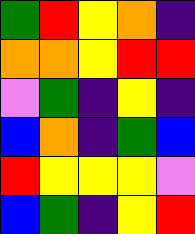[["green", "red", "yellow", "orange", "indigo"], ["orange", "orange", "yellow", "red", "red"], ["violet", "green", "indigo", "yellow", "indigo"], ["blue", "orange", "indigo", "green", "blue"], ["red", "yellow", "yellow", "yellow", "violet"], ["blue", "green", "indigo", "yellow", "red"]]